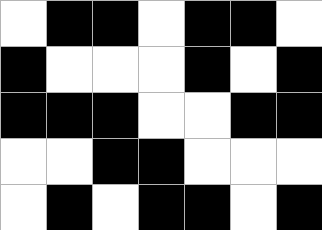[["white", "black", "black", "white", "black", "black", "white"], ["black", "white", "white", "white", "black", "white", "black"], ["black", "black", "black", "white", "white", "black", "black"], ["white", "white", "black", "black", "white", "white", "white"], ["white", "black", "white", "black", "black", "white", "black"]]